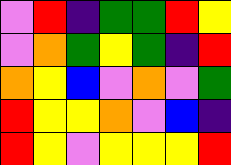[["violet", "red", "indigo", "green", "green", "red", "yellow"], ["violet", "orange", "green", "yellow", "green", "indigo", "red"], ["orange", "yellow", "blue", "violet", "orange", "violet", "green"], ["red", "yellow", "yellow", "orange", "violet", "blue", "indigo"], ["red", "yellow", "violet", "yellow", "yellow", "yellow", "red"]]